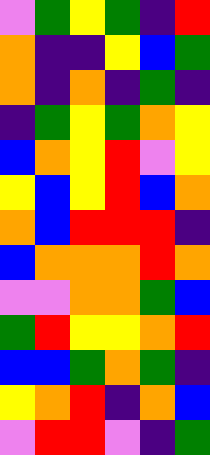[["violet", "green", "yellow", "green", "indigo", "red"], ["orange", "indigo", "indigo", "yellow", "blue", "green"], ["orange", "indigo", "orange", "indigo", "green", "indigo"], ["indigo", "green", "yellow", "green", "orange", "yellow"], ["blue", "orange", "yellow", "red", "violet", "yellow"], ["yellow", "blue", "yellow", "red", "blue", "orange"], ["orange", "blue", "red", "red", "red", "indigo"], ["blue", "orange", "orange", "orange", "red", "orange"], ["violet", "violet", "orange", "orange", "green", "blue"], ["green", "red", "yellow", "yellow", "orange", "red"], ["blue", "blue", "green", "orange", "green", "indigo"], ["yellow", "orange", "red", "indigo", "orange", "blue"], ["violet", "red", "red", "violet", "indigo", "green"]]